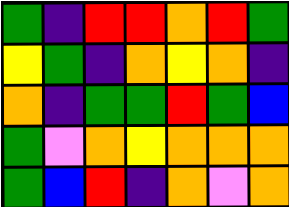[["green", "indigo", "red", "red", "orange", "red", "green"], ["yellow", "green", "indigo", "orange", "yellow", "orange", "indigo"], ["orange", "indigo", "green", "green", "red", "green", "blue"], ["green", "violet", "orange", "yellow", "orange", "orange", "orange"], ["green", "blue", "red", "indigo", "orange", "violet", "orange"]]